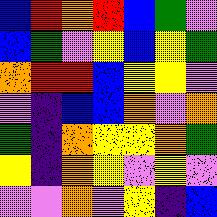[["blue", "red", "orange", "red", "blue", "green", "violet"], ["blue", "green", "violet", "yellow", "blue", "yellow", "green"], ["orange", "red", "red", "blue", "yellow", "yellow", "violet"], ["violet", "indigo", "blue", "blue", "orange", "violet", "orange"], ["green", "indigo", "orange", "yellow", "yellow", "orange", "green"], ["yellow", "indigo", "orange", "yellow", "violet", "yellow", "violet"], ["violet", "violet", "orange", "violet", "yellow", "indigo", "blue"]]